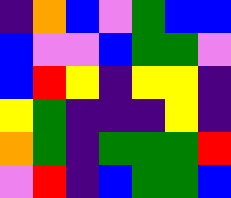[["indigo", "orange", "blue", "violet", "green", "blue", "blue"], ["blue", "violet", "violet", "blue", "green", "green", "violet"], ["blue", "red", "yellow", "indigo", "yellow", "yellow", "indigo"], ["yellow", "green", "indigo", "indigo", "indigo", "yellow", "indigo"], ["orange", "green", "indigo", "green", "green", "green", "red"], ["violet", "red", "indigo", "blue", "green", "green", "blue"]]